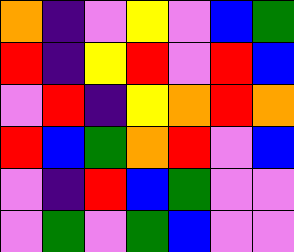[["orange", "indigo", "violet", "yellow", "violet", "blue", "green"], ["red", "indigo", "yellow", "red", "violet", "red", "blue"], ["violet", "red", "indigo", "yellow", "orange", "red", "orange"], ["red", "blue", "green", "orange", "red", "violet", "blue"], ["violet", "indigo", "red", "blue", "green", "violet", "violet"], ["violet", "green", "violet", "green", "blue", "violet", "violet"]]